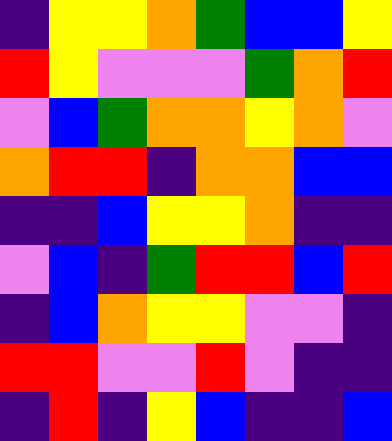[["indigo", "yellow", "yellow", "orange", "green", "blue", "blue", "yellow"], ["red", "yellow", "violet", "violet", "violet", "green", "orange", "red"], ["violet", "blue", "green", "orange", "orange", "yellow", "orange", "violet"], ["orange", "red", "red", "indigo", "orange", "orange", "blue", "blue"], ["indigo", "indigo", "blue", "yellow", "yellow", "orange", "indigo", "indigo"], ["violet", "blue", "indigo", "green", "red", "red", "blue", "red"], ["indigo", "blue", "orange", "yellow", "yellow", "violet", "violet", "indigo"], ["red", "red", "violet", "violet", "red", "violet", "indigo", "indigo"], ["indigo", "red", "indigo", "yellow", "blue", "indigo", "indigo", "blue"]]